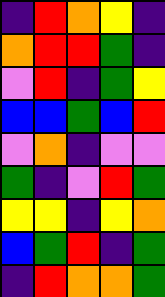[["indigo", "red", "orange", "yellow", "indigo"], ["orange", "red", "red", "green", "indigo"], ["violet", "red", "indigo", "green", "yellow"], ["blue", "blue", "green", "blue", "red"], ["violet", "orange", "indigo", "violet", "violet"], ["green", "indigo", "violet", "red", "green"], ["yellow", "yellow", "indigo", "yellow", "orange"], ["blue", "green", "red", "indigo", "green"], ["indigo", "red", "orange", "orange", "green"]]